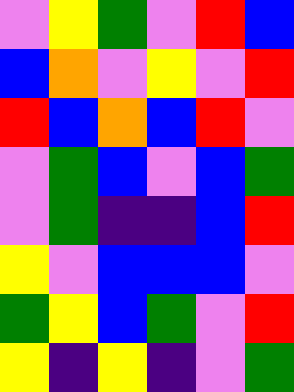[["violet", "yellow", "green", "violet", "red", "blue"], ["blue", "orange", "violet", "yellow", "violet", "red"], ["red", "blue", "orange", "blue", "red", "violet"], ["violet", "green", "blue", "violet", "blue", "green"], ["violet", "green", "indigo", "indigo", "blue", "red"], ["yellow", "violet", "blue", "blue", "blue", "violet"], ["green", "yellow", "blue", "green", "violet", "red"], ["yellow", "indigo", "yellow", "indigo", "violet", "green"]]